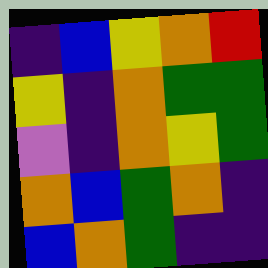[["indigo", "blue", "yellow", "orange", "red"], ["yellow", "indigo", "orange", "green", "green"], ["violet", "indigo", "orange", "yellow", "green"], ["orange", "blue", "green", "orange", "indigo"], ["blue", "orange", "green", "indigo", "indigo"]]